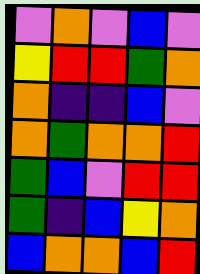[["violet", "orange", "violet", "blue", "violet"], ["yellow", "red", "red", "green", "orange"], ["orange", "indigo", "indigo", "blue", "violet"], ["orange", "green", "orange", "orange", "red"], ["green", "blue", "violet", "red", "red"], ["green", "indigo", "blue", "yellow", "orange"], ["blue", "orange", "orange", "blue", "red"]]